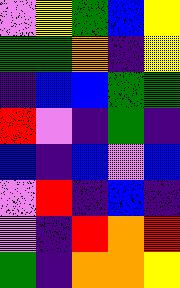[["violet", "yellow", "green", "blue", "yellow"], ["green", "green", "orange", "indigo", "yellow"], ["indigo", "blue", "blue", "green", "green"], ["red", "violet", "indigo", "green", "indigo"], ["blue", "indigo", "blue", "violet", "blue"], ["violet", "red", "indigo", "blue", "indigo"], ["violet", "indigo", "red", "orange", "red"], ["green", "indigo", "orange", "orange", "yellow"]]